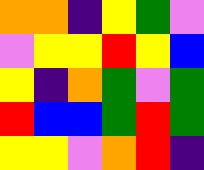[["orange", "orange", "indigo", "yellow", "green", "violet"], ["violet", "yellow", "yellow", "red", "yellow", "blue"], ["yellow", "indigo", "orange", "green", "violet", "green"], ["red", "blue", "blue", "green", "red", "green"], ["yellow", "yellow", "violet", "orange", "red", "indigo"]]